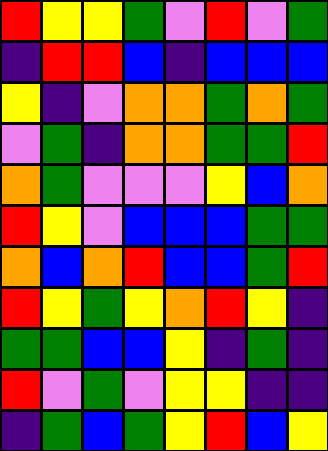[["red", "yellow", "yellow", "green", "violet", "red", "violet", "green"], ["indigo", "red", "red", "blue", "indigo", "blue", "blue", "blue"], ["yellow", "indigo", "violet", "orange", "orange", "green", "orange", "green"], ["violet", "green", "indigo", "orange", "orange", "green", "green", "red"], ["orange", "green", "violet", "violet", "violet", "yellow", "blue", "orange"], ["red", "yellow", "violet", "blue", "blue", "blue", "green", "green"], ["orange", "blue", "orange", "red", "blue", "blue", "green", "red"], ["red", "yellow", "green", "yellow", "orange", "red", "yellow", "indigo"], ["green", "green", "blue", "blue", "yellow", "indigo", "green", "indigo"], ["red", "violet", "green", "violet", "yellow", "yellow", "indigo", "indigo"], ["indigo", "green", "blue", "green", "yellow", "red", "blue", "yellow"]]